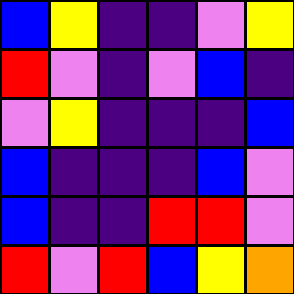[["blue", "yellow", "indigo", "indigo", "violet", "yellow"], ["red", "violet", "indigo", "violet", "blue", "indigo"], ["violet", "yellow", "indigo", "indigo", "indigo", "blue"], ["blue", "indigo", "indigo", "indigo", "blue", "violet"], ["blue", "indigo", "indigo", "red", "red", "violet"], ["red", "violet", "red", "blue", "yellow", "orange"]]